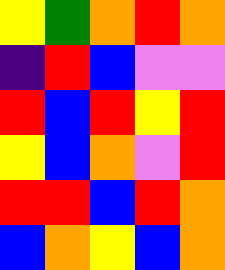[["yellow", "green", "orange", "red", "orange"], ["indigo", "red", "blue", "violet", "violet"], ["red", "blue", "red", "yellow", "red"], ["yellow", "blue", "orange", "violet", "red"], ["red", "red", "blue", "red", "orange"], ["blue", "orange", "yellow", "blue", "orange"]]